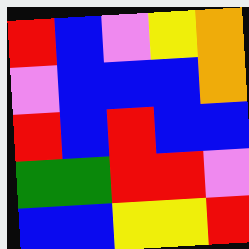[["red", "blue", "violet", "yellow", "orange"], ["violet", "blue", "blue", "blue", "orange"], ["red", "blue", "red", "blue", "blue"], ["green", "green", "red", "red", "violet"], ["blue", "blue", "yellow", "yellow", "red"]]